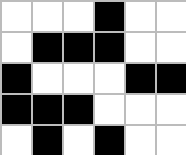[["white", "white", "white", "black", "white", "white"], ["white", "black", "black", "black", "white", "white"], ["black", "white", "white", "white", "black", "black"], ["black", "black", "black", "white", "white", "white"], ["white", "black", "white", "black", "white", "white"]]